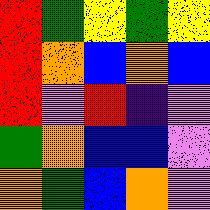[["red", "green", "yellow", "green", "yellow"], ["red", "orange", "blue", "orange", "blue"], ["red", "violet", "red", "indigo", "violet"], ["green", "orange", "blue", "blue", "violet"], ["orange", "green", "blue", "orange", "violet"]]